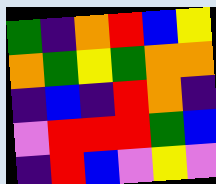[["green", "indigo", "orange", "red", "blue", "yellow"], ["orange", "green", "yellow", "green", "orange", "orange"], ["indigo", "blue", "indigo", "red", "orange", "indigo"], ["violet", "red", "red", "red", "green", "blue"], ["indigo", "red", "blue", "violet", "yellow", "violet"]]